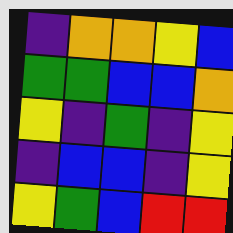[["indigo", "orange", "orange", "yellow", "blue"], ["green", "green", "blue", "blue", "orange"], ["yellow", "indigo", "green", "indigo", "yellow"], ["indigo", "blue", "blue", "indigo", "yellow"], ["yellow", "green", "blue", "red", "red"]]